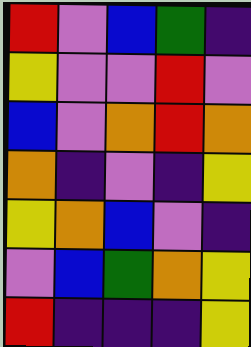[["red", "violet", "blue", "green", "indigo"], ["yellow", "violet", "violet", "red", "violet"], ["blue", "violet", "orange", "red", "orange"], ["orange", "indigo", "violet", "indigo", "yellow"], ["yellow", "orange", "blue", "violet", "indigo"], ["violet", "blue", "green", "orange", "yellow"], ["red", "indigo", "indigo", "indigo", "yellow"]]